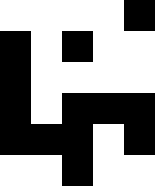[["white", "white", "white", "white", "black"], ["black", "white", "black", "white", "white"], ["black", "white", "white", "white", "white"], ["black", "white", "black", "black", "black"], ["black", "black", "black", "white", "black"], ["white", "white", "black", "white", "white"]]